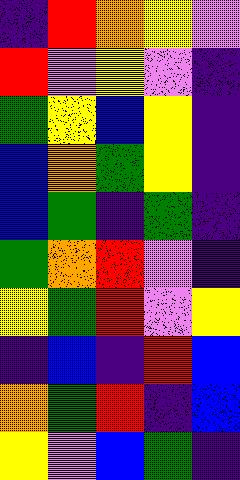[["indigo", "red", "orange", "yellow", "violet"], ["red", "violet", "yellow", "violet", "indigo"], ["green", "yellow", "blue", "yellow", "indigo"], ["blue", "orange", "green", "yellow", "indigo"], ["blue", "green", "indigo", "green", "indigo"], ["green", "orange", "red", "violet", "indigo"], ["yellow", "green", "red", "violet", "yellow"], ["indigo", "blue", "indigo", "red", "blue"], ["orange", "green", "red", "indigo", "blue"], ["yellow", "violet", "blue", "green", "indigo"]]